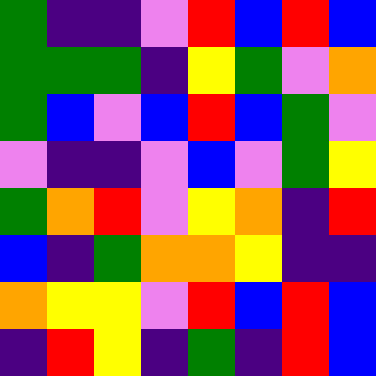[["green", "indigo", "indigo", "violet", "red", "blue", "red", "blue"], ["green", "green", "green", "indigo", "yellow", "green", "violet", "orange"], ["green", "blue", "violet", "blue", "red", "blue", "green", "violet"], ["violet", "indigo", "indigo", "violet", "blue", "violet", "green", "yellow"], ["green", "orange", "red", "violet", "yellow", "orange", "indigo", "red"], ["blue", "indigo", "green", "orange", "orange", "yellow", "indigo", "indigo"], ["orange", "yellow", "yellow", "violet", "red", "blue", "red", "blue"], ["indigo", "red", "yellow", "indigo", "green", "indigo", "red", "blue"]]